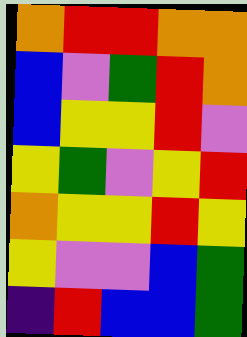[["orange", "red", "red", "orange", "orange"], ["blue", "violet", "green", "red", "orange"], ["blue", "yellow", "yellow", "red", "violet"], ["yellow", "green", "violet", "yellow", "red"], ["orange", "yellow", "yellow", "red", "yellow"], ["yellow", "violet", "violet", "blue", "green"], ["indigo", "red", "blue", "blue", "green"]]